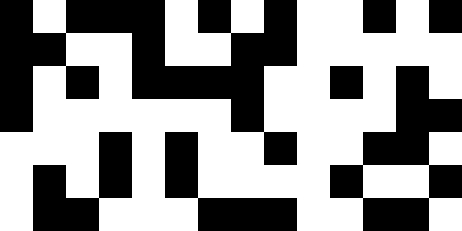[["black", "white", "black", "black", "black", "white", "black", "white", "black", "white", "white", "black", "white", "black"], ["black", "black", "white", "white", "black", "white", "white", "black", "black", "white", "white", "white", "white", "white"], ["black", "white", "black", "white", "black", "black", "black", "black", "white", "white", "black", "white", "black", "white"], ["black", "white", "white", "white", "white", "white", "white", "black", "white", "white", "white", "white", "black", "black"], ["white", "white", "white", "black", "white", "black", "white", "white", "black", "white", "white", "black", "black", "white"], ["white", "black", "white", "black", "white", "black", "white", "white", "white", "white", "black", "white", "white", "black"], ["white", "black", "black", "white", "white", "white", "black", "black", "black", "white", "white", "black", "black", "white"]]